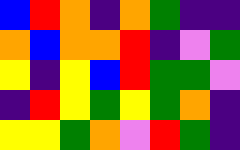[["blue", "red", "orange", "indigo", "orange", "green", "indigo", "indigo"], ["orange", "blue", "orange", "orange", "red", "indigo", "violet", "green"], ["yellow", "indigo", "yellow", "blue", "red", "green", "green", "violet"], ["indigo", "red", "yellow", "green", "yellow", "green", "orange", "indigo"], ["yellow", "yellow", "green", "orange", "violet", "red", "green", "indigo"]]